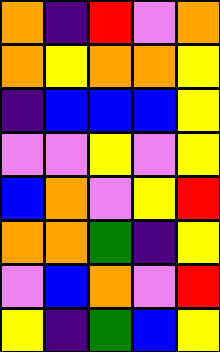[["orange", "indigo", "red", "violet", "orange"], ["orange", "yellow", "orange", "orange", "yellow"], ["indigo", "blue", "blue", "blue", "yellow"], ["violet", "violet", "yellow", "violet", "yellow"], ["blue", "orange", "violet", "yellow", "red"], ["orange", "orange", "green", "indigo", "yellow"], ["violet", "blue", "orange", "violet", "red"], ["yellow", "indigo", "green", "blue", "yellow"]]